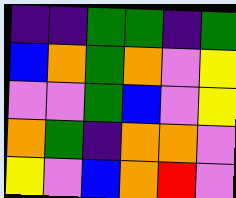[["indigo", "indigo", "green", "green", "indigo", "green"], ["blue", "orange", "green", "orange", "violet", "yellow"], ["violet", "violet", "green", "blue", "violet", "yellow"], ["orange", "green", "indigo", "orange", "orange", "violet"], ["yellow", "violet", "blue", "orange", "red", "violet"]]